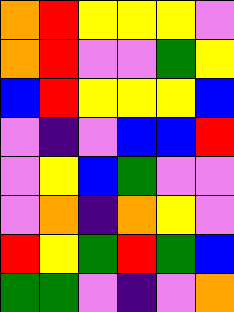[["orange", "red", "yellow", "yellow", "yellow", "violet"], ["orange", "red", "violet", "violet", "green", "yellow"], ["blue", "red", "yellow", "yellow", "yellow", "blue"], ["violet", "indigo", "violet", "blue", "blue", "red"], ["violet", "yellow", "blue", "green", "violet", "violet"], ["violet", "orange", "indigo", "orange", "yellow", "violet"], ["red", "yellow", "green", "red", "green", "blue"], ["green", "green", "violet", "indigo", "violet", "orange"]]